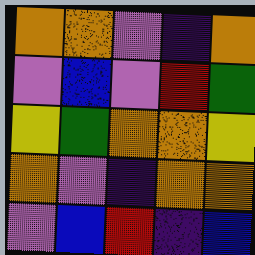[["orange", "orange", "violet", "indigo", "orange"], ["violet", "blue", "violet", "red", "green"], ["yellow", "green", "orange", "orange", "yellow"], ["orange", "violet", "indigo", "orange", "orange"], ["violet", "blue", "red", "indigo", "blue"]]